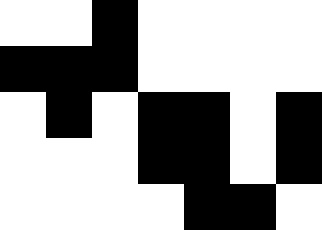[["white", "white", "black", "white", "white", "white", "white"], ["black", "black", "black", "white", "white", "white", "white"], ["white", "black", "white", "black", "black", "white", "black"], ["white", "white", "white", "black", "black", "white", "black"], ["white", "white", "white", "white", "black", "black", "white"]]